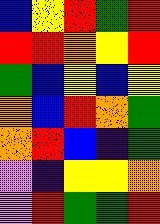[["blue", "yellow", "red", "green", "red"], ["red", "red", "orange", "yellow", "red"], ["green", "blue", "yellow", "blue", "yellow"], ["orange", "blue", "red", "orange", "green"], ["orange", "red", "blue", "indigo", "green"], ["violet", "indigo", "yellow", "yellow", "orange"], ["violet", "red", "green", "green", "red"]]